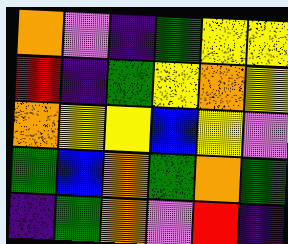[["orange", "violet", "indigo", "green", "yellow", "yellow"], ["red", "indigo", "green", "yellow", "orange", "yellow"], ["orange", "yellow", "yellow", "blue", "yellow", "violet"], ["green", "blue", "orange", "green", "orange", "green"], ["indigo", "green", "orange", "violet", "red", "indigo"]]